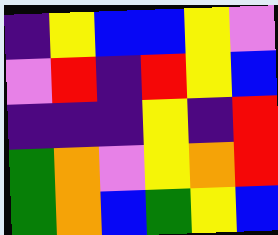[["indigo", "yellow", "blue", "blue", "yellow", "violet"], ["violet", "red", "indigo", "red", "yellow", "blue"], ["indigo", "indigo", "indigo", "yellow", "indigo", "red"], ["green", "orange", "violet", "yellow", "orange", "red"], ["green", "orange", "blue", "green", "yellow", "blue"]]